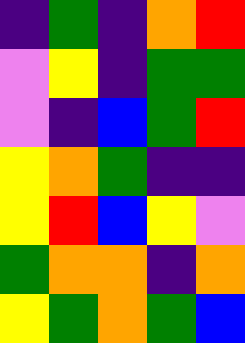[["indigo", "green", "indigo", "orange", "red"], ["violet", "yellow", "indigo", "green", "green"], ["violet", "indigo", "blue", "green", "red"], ["yellow", "orange", "green", "indigo", "indigo"], ["yellow", "red", "blue", "yellow", "violet"], ["green", "orange", "orange", "indigo", "orange"], ["yellow", "green", "orange", "green", "blue"]]